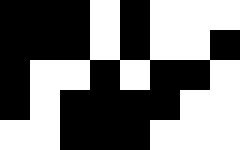[["black", "black", "black", "white", "black", "white", "white", "white"], ["black", "black", "black", "white", "black", "white", "white", "black"], ["black", "white", "white", "black", "white", "black", "black", "white"], ["black", "white", "black", "black", "black", "black", "white", "white"], ["white", "white", "black", "black", "black", "white", "white", "white"]]